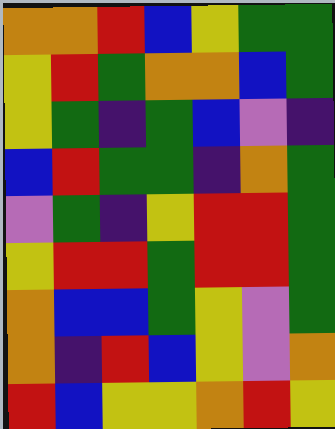[["orange", "orange", "red", "blue", "yellow", "green", "green"], ["yellow", "red", "green", "orange", "orange", "blue", "green"], ["yellow", "green", "indigo", "green", "blue", "violet", "indigo"], ["blue", "red", "green", "green", "indigo", "orange", "green"], ["violet", "green", "indigo", "yellow", "red", "red", "green"], ["yellow", "red", "red", "green", "red", "red", "green"], ["orange", "blue", "blue", "green", "yellow", "violet", "green"], ["orange", "indigo", "red", "blue", "yellow", "violet", "orange"], ["red", "blue", "yellow", "yellow", "orange", "red", "yellow"]]